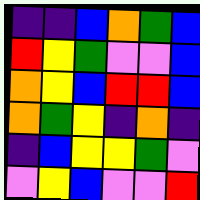[["indigo", "indigo", "blue", "orange", "green", "blue"], ["red", "yellow", "green", "violet", "violet", "blue"], ["orange", "yellow", "blue", "red", "red", "blue"], ["orange", "green", "yellow", "indigo", "orange", "indigo"], ["indigo", "blue", "yellow", "yellow", "green", "violet"], ["violet", "yellow", "blue", "violet", "violet", "red"]]